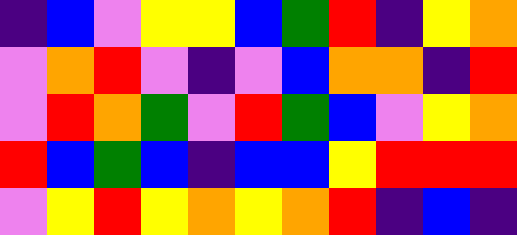[["indigo", "blue", "violet", "yellow", "yellow", "blue", "green", "red", "indigo", "yellow", "orange"], ["violet", "orange", "red", "violet", "indigo", "violet", "blue", "orange", "orange", "indigo", "red"], ["violet", "red", "orange", "green", "violet", "red", "green", "blue", "violet", "yellow", "orange"], ["red", "blue", "green", "blue", "indigo", "blue", "blue", "yellow", "red", "red", "red"], ["violet", "yellow", "red", "yellow", "orange", "yellow", "orange", "red", "indigo", "blue", "indigo"]]